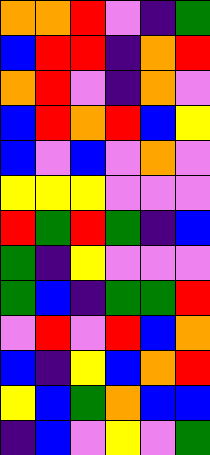[["orange", "orange", "red", "violet", "indigo", "green"], ["blue", "red", "red", "indigo", "orange", "red"], ["orange", "red", "violet", "indigo", "orange", "violet"], ["blue", "red", "orange", "red", "blue", "yellow"], ["blue", "violet", "blue", "violet", "orange", "violet"], ["yellow", "yellow", "yellow", "violet", "violet", "violet"], ["red", "green", "red", "green", "indigo", "blue"], ["green", "indigo", "yellow", "violet", "violet", "violet"], ["green", "blue", "indigo", "green", "green", "red"], ["violet", "red", "violet", "red", "blue", "orange"], ["blue", "indigo", "yellow", "blue", "orange", "red"], ["yellow", "blue", "green", "orange", "blue", "blue"], ["indigo", "blue", "violet", "yellow", "violet", "green"]]